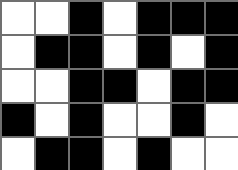[["white", "white", "black", "white", "black", "black", "black"], ["white", "black", "black", "white", "black", "white", "black"], ["white", "white", "black", "black", "white", "black", "black"], ["black", "white", "black", "white", "white", "black", "white"], ["white", "black", "black", "white", "black", "white", "white"]]